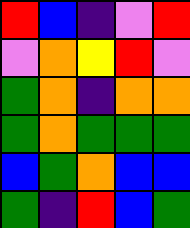[["red", "blue", "indigo", "violet", "red"], ["violet", "orange", "yellow", "red", "violet"], ["green", "orange", "indigo", "orange", "orange"], ["green", "orange", "green", "green", "green"], ["blue", "green", "orange", "blue", "blue"], ["green", "indigo", "red", "blue", "green"]]